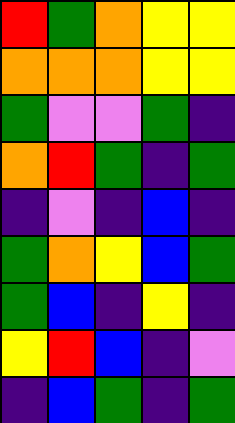[["red", "green", "orange", "yellow", "yellow"], ["orange", "orange", "orange", "yellow", "yellow"], ["green", "violet", "violet", "green", "indigo"], ["orange", "red", "green", "indigo", "green"], ["indigo", "violet", "indigo", "blue", "indigo"], ["green", "orange", "yellow", "blue", "green"], ["green", "blue", "indigo", "yellow", "indigo"], ["yellow", "red", "blue", "indigo", "violet"], ["indigo", "blue", "green", "indigo", "green"]]